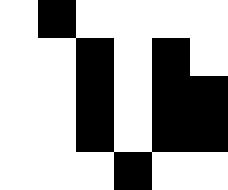[["white", "black", "white", "white", "white", "white"], ["white", "white", "black", "white", "black", "white"], ["white", "white", "black", "white", "black", "black"], ["white", "white", "black", "white", "black", "black"], ["white", "white", "white", "black", "white", "white"]]